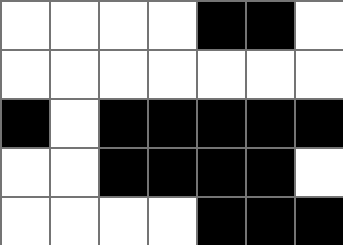[["white", "white", "white", "white", "black", "black", "white"], ["white", "white", "white", "white", "white", "white", "white"], ["black", "white", "black", "black", "black", "black", "black"], ["white", "white", "black", "black", "black", "black", "white"], ["white", "white", "white", "white", "black", "black", "black"]]